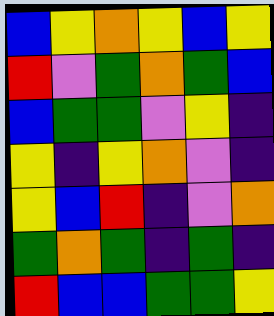[["blue", "yellow", "orange", "yellow", "blue", "yellow"], ["red", "violet", "green", "orange", "green", "blue"], ["blue", "green", "green", "violet", "yellow", "indigo"], ["yellow", "indigo", "yellow", "orange", "violet", "indigo"], ["yellow", "blue", "red", "indigo", "violet", "orange"], ["green", "orange", "green", "indigo", "green", "indigo"], ["red", "blue", "blue", "green", "green", "yellow"]]